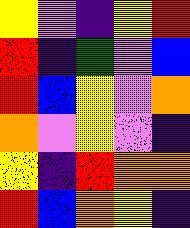[["yellow", "violet", "indigo", "yellow", "red"], ["red", "indigo", "green", "violet", "blue"], ["red", "blue", "yellow", "violet", "orange"], ["orange", "violet", "yellow", "violet", "indigo"], ["yellow", "indigo", "red", "orange", "orange"], ["red", "blue", "orange", "yellow", "indigo"]]